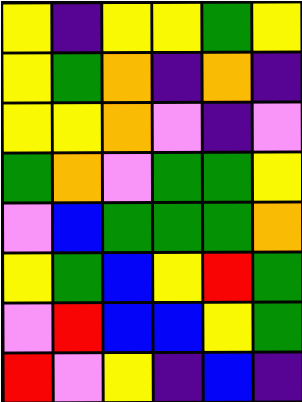[["yellow", "indigo", "yellow", "yellow", "green", "yellow"], ["yellow", "green", "orange", "indigo", "orange", "indigo"], ["yellow", "yellow", "orange", "violet", "indigo", "violet"], ["green", "orange", "violet", "green", "green", "yellow"], ["violet", "blue", "green", "green", "green", "orange"], ["yellow", "green", "blue", "yellow", "red", "green"], ["violet", "red", "blue", "blue", "yellow", "green"], ["red", "violet", "yellow", "indigo", "blue", "indigo"]]